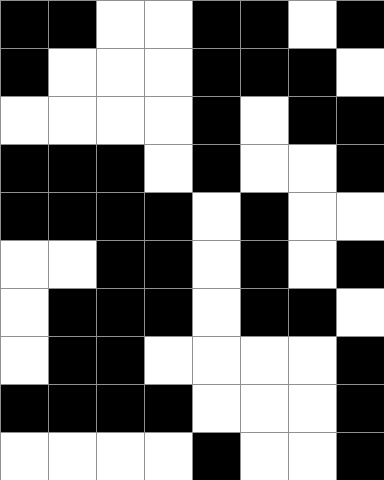[["black", "black", "white", "white", "black", "black", "white", "black"], ["black", "white", "white", "white", "black", "black", "black", "white"], ["white", "white", "white", "white", "black", "white", "black", "black"], ["black", "black", "black", "white", "black", "white", "white", "black"], ["black", "black", "black", "black", "white", "black", "white", "white"], ["white", "white", "black", "black", "white", "black", "white", "black"], ["white", "black", "black", "black", "white", "black", "black", "white"], ["white", "black", "black", "white", "white", "white", "white", "black"], ["black", "black", "black", "black", "white", "white", "white", "black"], ["white", "white", "white", "white", "black", "white", "white", "black"]]